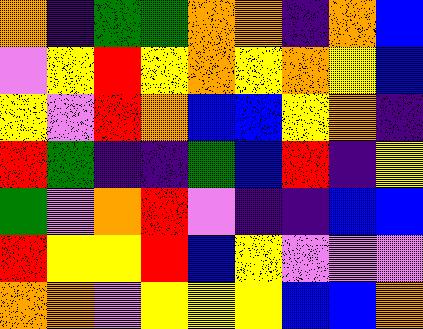[["orange", "indigo", "green", "green", "orange", "orange", "indigo", "orange", "blue"], ["violet", "yellow", "red", "yellow", "orange", "yellow", "orange", "yellow", "blue"], ["yellow", "violet", "red", "orange", "blue", "blue", "yellow", "orange", "indigo"], ["red", "green", "indigo", "indigo", "green", "blue", "red", "indigo", "yellow"], ["green", "violet", "orange", "red", "violet", "indigo", "indigo", "blue", "blue"], ["red", "yellow", "yellow", "red", "blue", "yellow", "violet", "violet", "violet"], ["orange", "orange", "violet", "yellow", "yellow", "yellow", "blue", "blue", "orange"]]